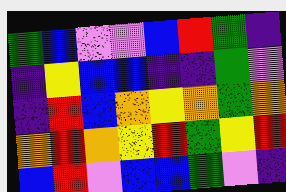[["green", "blue", "violet", "violet", "blue", "red", "green", "indigo"], ["indigo", "yellow", "blue", "blue", "indigo", "indigo", "green", "violet"], ["indigo", "red", "blue", "orange", "yellow", "orange", "green", "orange"], ["orange", "red", "orange", "yellow", "red", "green", "yellow", "red"], ["blue", "red", "violet", "blue", "blue", "green", "violet", "indigo"]]